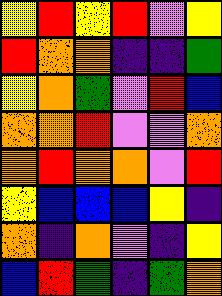[["yellow", "red", "yellow", "red", "violet", "yellow"], ["red", "orange", "orange", "indigo", "indigo", "green"], ["yellow", "orange", "green", "violet", "red", "blue"], ["orange", "orange", "red", "violet", "violet", "orange"], ["orange", "red", "orange", "orange", "violet", "red"], ["yellow", "blue", "blue", "blue", "yellow", "indigo"], ["orange", "indigo", "orange", "violet", "indigo", "yellow"], ["blue", "red", "green", "indigo", "green", "orange"]]